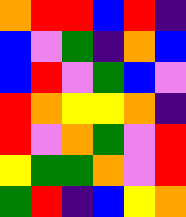[["orange", "red", "red", "blue", "red", "indigo"], ["blue", "violet", "green", "indigo", "orange", "blue"], ["blue", "red", "violet", "green", "blue", "violet"], ["red", "orange", "yellow", "yellow", "orange", "indigo"], ["red", "violet", "orange", "green", "violet", "red"], ["yellow", "green", "green", "orange", "violet", "red"], ["green", "red", "indigo", "blue", "yellow", "orange"]]